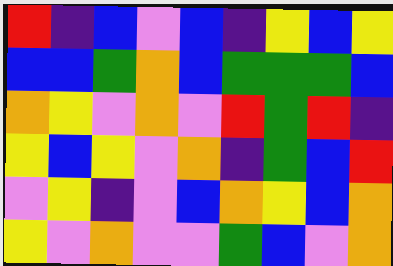[["red", "indigo", "blue", "violet", "blue", "indigo", "yellow", "blue", "yellow"], ["blue", "blue", "green", "orange", "blue", "green", "green", "green", "blue"], ["orange", "yellow", "violet", "orange", "violet", "red", "green", "red", "indigo"], ["yellow", "blue", "yellow", "violet", "orange", "indigo", "green", "blue", "red"], ["violet", "yellow", "indigo", "violet", "blue", "orange", "yellow", "blue", "orange"], ["yellow", "violet", "orange", "violet", "violet", "green", "blue", "violet", "orange"]]